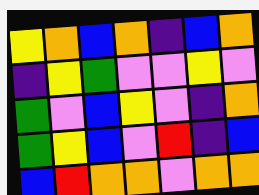[["yellow", "orange", "blue", "orange", "indigo", "blue", "orange"], ["indigo", "yellow", "green", "violet", "violet", "yellow", "violet"], ["green", "violet", "blue", "yellow", "violet", "indigo", "orange"], ["green", "yellow", "blue", "violet", "red", "indigo", "blue"], ["blue", "red", "orange", "orange", "violet", "orange", "orange"]]